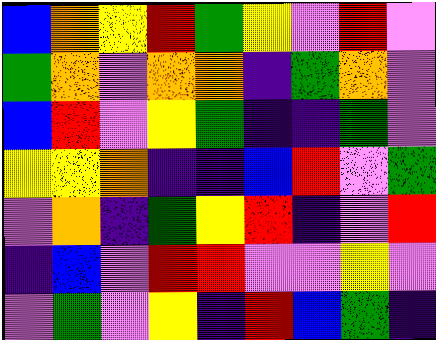[["blue", "orange", "yellow", "red", "green", "yellow", "violet", "red", "violet"], ["green", "orange", "violet", "orange", "orange", "indigo", "green", "orange", "violet"], ["blue", "red", "violet", "yellow", "green", "indigo", "indigo", "green", "violet"], ["yellow", "yellow", "orange", "indigo", "indigo", "blue", "red", "violet", "green"], ["violet", "orange", "indigo", "green", "yellow", "red", "indigo", "violet", "red"], ["indigo", "blue", "violet", "red", "red", "violet", "violet", "yellow", "violet"], ["violet", "green", "violet", "yellow", "indigo", "red", "blue", "green", "indigo"]]